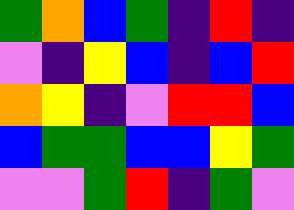[["green", "orange", "blue", "green", "indigo", "red", "indigo"], ["violet", "indigo", "yellow", "blue", "indigo", "blue", "red"], ["orange", "yellow", "indigo", "violet", "red", "red", "blue"], ["blue", "green", "green", "blue", "blue", "yellow", "green"], ["violet", "violet", "green", "red", "indigo", "green", "violet"]]